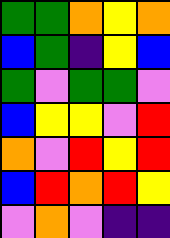[["green", "green", "orange", "yellow", "orange"], ["blue", "green", "indigo", "yellow", "blue"], ["green", "violet", "green", "green", "violet"], ["blue", "yellow", "yellow", "violet", "red"], ["orange", "violet", "red", "yellow", "red"], ["blue", "red", "orange", "red", "yellow"], ["violet", "orange", "violet", "indigo", "indigo"]]